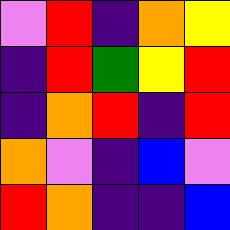[["violet", "red", "indigo", "orange", "yellow"], ["indigo", "red", "green", "yellow", "red"], ["indigo", "orange", "red", "indigo", "red"], ["orange", "violet", "indigo", "blue", "violet"], ["red", "orange", "indigo", "indigo", "blue"]]